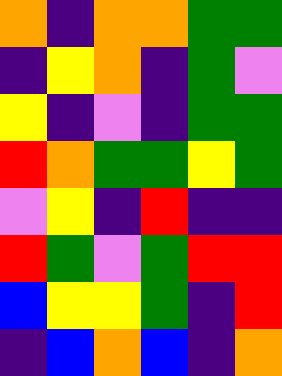[["orange", "indigo", "orange", "orange", "green", "green"], ["indigo", "yellow", "orange", "indigo", "green", "violet"], ["yellow", "indigo", "violet", "indigo", "green", "green"], ["red", "orange", "green", "green", "yellow", "green"], ["violet", "yellow", "indigo", "red", "indigo", "indigo"], ["red", "green", "violet", "green", "red", "red"], ["blue", "yellow", "yellow", "green", "indigo", "red"], ["indigo", "blue", "orange", "blue", "indigo", "orange"]]